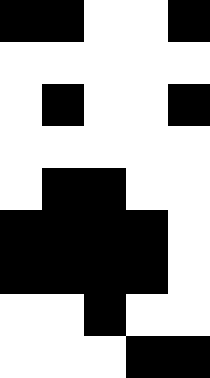[["black", "black", "white", "white", "black"], ["white", "white", "white", "white", "white"], ["white", "black", "white", "white", "black"], ["white", "white", "white", "white", "white"], ["white", "black", "black", "white", "white"], ["black", "black", "black", "black", "white"], ["black", "black", "black", "black", "white"], ["white", "white", "black", "white", "white"], ["white", "white", "white", "black", "black"]]